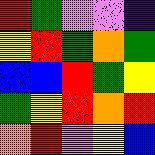[["red", "green", "violet", "violet", "indigo"], ["yellow", "red", "green", "orange", "green"], ["blue", "blue", "red", "green", "yellow"], ["green", "yellow", "red", "orange", "red"], ["orange", "red", "violet", "yellow", "blue"]]